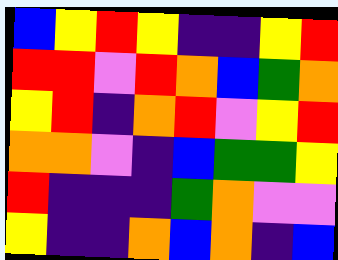[["blue", "yellow", "red", "yellow", "indigo", "indigo", "yellow", "red"], ["red", "red", "violet", "red", "orange", "blue", "green", "orange"], ["yellow", "red", "indigo", "orange", "red", "violet", "yellow", "red"], ["orange", "orange", "violet", "indigo", "blue", "green", "green", "yellow"], ["red", "indigo", "indigo", "indigo", "green", "orange", "violet", "violet"], ["yellow", "indigo", "indigo", "orange", "blue", "orange", "indigo", "blue"]]